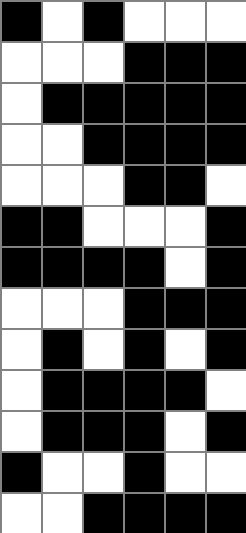[["black", "white", "black", "white", "white", "white"], ["white", "white", "white", "black", "black", "black"], ["white", "black", "black", "black", "black", "black"], ["white", "white", "black", "black", "black", "black"], ["white", "white", "white", "black", "black", "white"], ["black", "black", "white", "white", "white", "black"], ["black", "black", "black", "black", "white", "black"], ["white", "white", "white", "black", "black", "black"], ["white", "black", "white", "black", "white", "black"], ["white", "black", "black", "black", "black", "white"], ["white", "black", "black", "black", "white", "black"], ["black", "white", "white", "black", "white", "white"], ["white", "white", "black", "black", "black", "black"]]